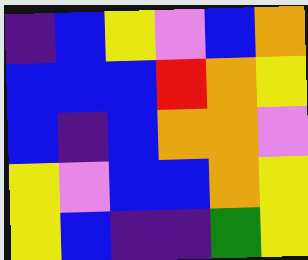[["indigo", "blue", "yellow", "violet", "blue", "orange"], ["blue", "blue", "blue", "red", "orange", "yellow"], ["blue", "indigo", "blue", "orange", "orange", "violet"], ["yellow", "violet", "blue", "blue", "orange", "yellow"], ["yellow", "blue", "indigo", "indigo", "green", "yellow"]]